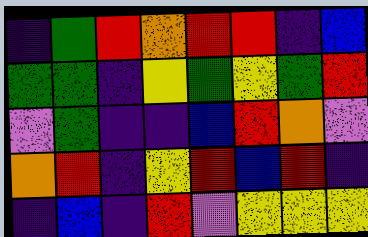[["indigo", "green", "red", "orange", "red", "red", "indigo", "blue"], ["green", "green", "indigo", "yellow", "green", "yellow", "green", "red"], ["violet", "green", "indigo", "indigo", "blue", "red", "orange", "violet"], ["orange", "red", "indigo", "yellow", "red", "blue", "red", "indigo"], ["indigo", "blue", "indigo", "red", "violet", "yellow", "yellow", "yellow"]]